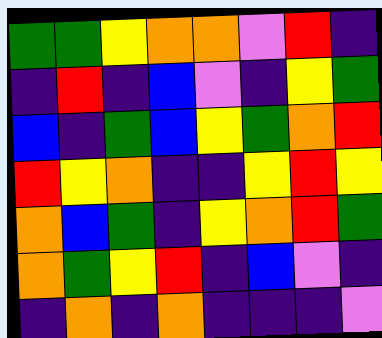[["green", "green", "yellow", "orange", "orange", "violet", "red", "indigo"], ["indigo", "red", "indigo", "blue", "violet", "indigo", "yellow", "green"], ["blue", "indigo", "green", "blue", "yellow", "green", "orange", "red"], ["red", "yellow", "orange", "indigo", "indigo", "yellow", "red", "yellow"], ["orange", "blue", "green", "indigo", "yellow", "orange", "red", "green"], ["orange", "green", "yellow", "red", "indigo", "blue", "violet", "indigo"], ["indigo", "orange", "indigo", "orange", "indigo", "indigo", "indigo", "violet"]]